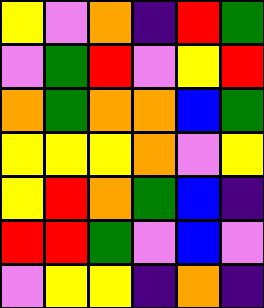[["yellow", "violet", "orange", "indigo", "red", "green"], ["violet", "green", "red", "violet", "yellow", "red"], ["orange", "green", "orange", "orange", "blue", "green"], ["yellow", "yellow", "yellow", "orange", "violet", "yellow"], ["yellow", "red", "orange", "green", "blue", "indigo"], ["red", "red", "green", "violet", "blue", "violet"], ["violet", "yellow", "yellow", "indigo", "orange", "indigo"]]